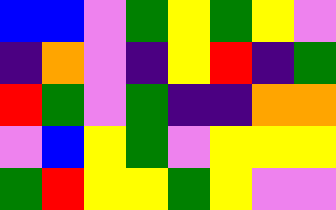[["blue", "blue", "violet", "green", "yellow", "green", "yellow", "violet"], ["indigo", "orange", "violet", "indigo", "yellow", "red", "indigo", "green"], ["red", "green", "violet", "green", "indigo", "indigo", "orange", "orange"], ["violet", "blue", "yellow", "green", "violet", "yellow", "yellow", "yellow"], ["green", "red", "yellow", "yellow", "green", "yellow", "violet", "violet"]]